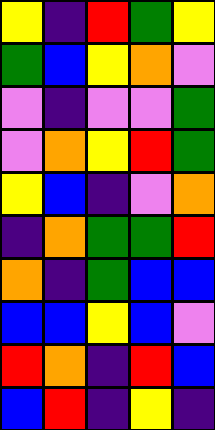[["yellow", "indigo", "red", "green", "yellow"], ["green", "blue", "yellow", "orange", "violet"], ["violet", "indigo", "violet", "violet", "green"], ["violet", "orange", "yellow", "red", "green"], ["yellow", "blue", "indigo", "violet", "orange"], ["indigo", "orange", "green", "green", "red"], ["orange", "indigo", "green", "blue", "blue"], ["blue", "blue", "yellow", "blue", "violet"], ["red", "orange", "indigo", "red", "blue"], ["blue", "red", "indigo", "yellow", "indigo"]]